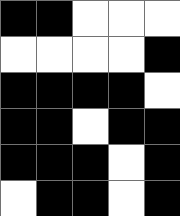[["black", "black", "white", "white", "white"], ["white", "white", "white", "white", "black"], ["black", "black", "black", "black", "white"], ["black", "black", "white", "black", "black"], ["black", "black", "black", "white", "black"], ["white", "black", "black", "white", "black"]]